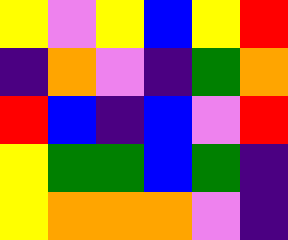[["yellow", "violet", "yellow", "blue", "yellow", "red"], ["indigo", "orange", "violet", "indigo", "green", "orange"], ["red", "blue", "indigo", "blue", "violet", "red"], ["yellow", "green", "green", "blue", "green", "indigo"], ["yellow", "orange", "orange", "orange", "violet", "indigo"]]